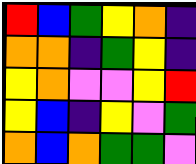[["red", "blue", "green", "yellow", "orange", "indigo"], ["orange", "orange", "indigo", "green", "yellow", "indigo"], ["yellow", "orange", "violet", "violet", "yellow", "red"], ["yellow", "blue", "indigo", "yellow", "violet", "green"], ["orange", "blue", "orange", "green", "green", "violet"]]